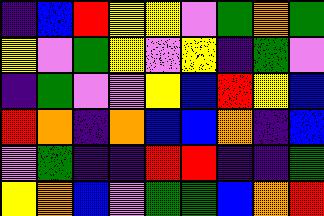[["indigo", "blue", "red", "yellow", "yellow", "violet", "green", "orange", "green"], ["yellow", "violet", "green", "yellow", "violet", "yellow", "indigo", "green", "violet"], ["indigo", "green", "violet", "violet", "yellow", "blue", "red", "yellow", "blue"], ["red", "orange", "indigo", "orange", "blue", "blue", "orange", "indigo", "blue"], ["violet", "green", "indigo", "indigo", "red", "red", "indigo", "indigo", "green"], ["yellow", "orange", "blue", "violet", "green", "green", "blue", "orange", "red"]]